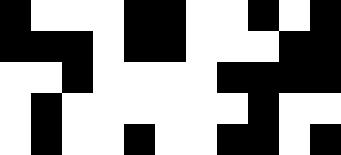[["black", "white", "white", "white", "black", "black", "white", "white", "black", "white", "black"], ["black", "black", "black", "white", "black", "black", "white", "white", "white", "black", "black"], ["white", "white", "black", "white", "white", "white", "white", "black", "black", "black", "black"], ["white", "black", "white", "white", "white", "white", "white", "white", "black", "white", "white"], ["white", "black", "white", "white", "black", "white", "white", "black", "black", "white", "black"]]